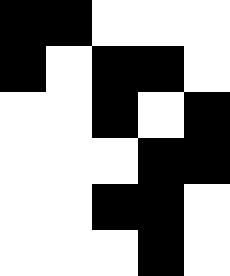[["black", "black", "white", "white", "white"], ["black", "white", "black", "black", "white"], ["white", "white", "black", "white", "black"], ["white", "white", "white", "black", "black"], ["white", "white", "black", "black", "white"], ["white", "white", "white", "black", "white"]]